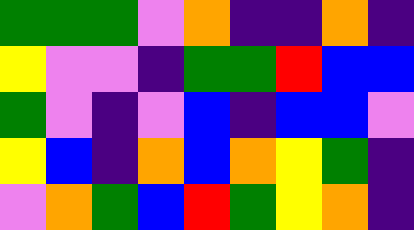[["green", "green", "green", "violet", "orange", "indigo", "indigo", "orange", "indigo"], ["yellow", "violet", "violet", "indigo", "green", "green", "red", "blue", "blue"], ["green", "violet", "indigo", "violet", "blue", "indigo", "blue", "blue", "violet"], ["yellow", "blue", "indigo", "orange", "blue", "orange", "yellow", "green", "indigo"], ["violet", "orange", "green", "blue", "red", "green", "yellow", "orange", "indigo"]]